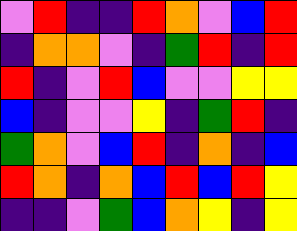[["violet", "red", "indigo", "indigo", "red", "orange", "violet", "blue", "red"], ["indigo", "orange", "orange", "violet", "indigo", "green", "red", "indigo", "red"], ["red", "indigo", "violet", "red", "blue", "violet", "violet", "yellow", "yellow"], ["blue", "indigo", "violet", "violet", "yellow", "indigo", "green", "red", "indigo"], ["green", "orange", "violet", "blue", "red", "indigo", "orange", "indigo", "blue"], ["red", "orange", "indigo", "orange", "blue", "red", "blue", "red", "yellow"], ["indigo", "indigo", "violet", "green", "blue", "orange", "yellow", "indigo", "yellow"]]